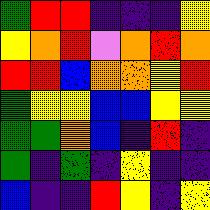[["green", "red", "red", "indigo", "indigo", "indigo", "yellow"], ["yellow", "orange", "red", "violet", "orange", "red", "orange"], ["red", "red", "blue", "orange", "orange", "yellow", "red"], ["green", "yellow", "yellow", "blue", "blue", "yellow", "yellow"], ["green", "green", "orange", "blue", "indigo", "red", "indigo"], ["green", "indigo", "green", "indigo", "yellow", "indigo", "indigo"], ["blue", "indigo", "indigo", "red", "yellow", "indigo", "yellow"]]